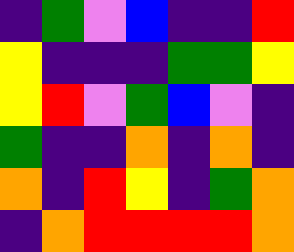[["indigo", "green", "violet", "blue", "indigo", "indigo", "red"], ["yellow", "indigo", "indigo", "indigo", "green", "green", "yellow"], ["yellow", "red", "violet", "green", "blue", "violet", "indigo"], ["green", "indigo", "indigo", "orange", "indigo", "orange", "indigo"], ["orange", "indigo", "red", "yellow", "indigo", "green", "orange"], ["indigo", "orange", "red", "red", "red", "red", "orange"]]